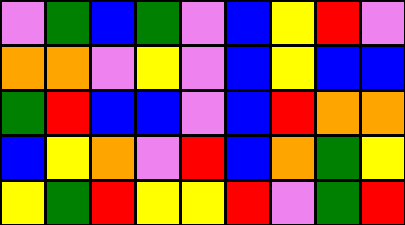[["violet", "green", "blue", "green", "violet", "blue", "yellow", "red", "violet"], ["orange", "orange", "violet", "yellow", "violet", "blue", "yellow", "blue", "blue"], ["green", "red", "blue", "blue", "violet", "blue", "red", "orange", "orange"], ["blue", "yellow", "orange", "violet", "red", "blue", "orange", "green", "yellow"], ["yellow", "green", "red", "yellow", "yellow", "red", "violet", "green", "red"]]